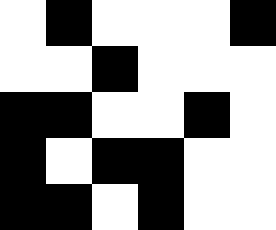[["white", "black", "white", "white", "white", "black"], ["white", "white", "black", "white", "white", "white"], ["black", "black", "white", "white", "black", "white"], ["black", "white", "black", "black", "white", "white"], ["black", "black", "white", "black", "white", "white"]]